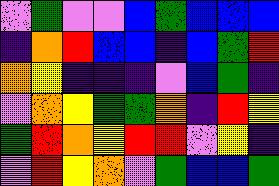[["violet", "green", "violet", "violet", "blue", "green", "blue", "blue", "blue"], ["indigo", "orange", "red", "blue", "blue", "indigo", "blue", "green", "red"], ["orange", "yellow", "indigo", "indigo", "indigo", "violet", "blue", "green", "indigo"], ["violet", "orange", "yellow", "green", "green", "orange", "indigo", "red", "yellow"], ["green", "red", "orange", "yellow", "red", "red", "violet", "yellow", "indigo"], ["violet", "red", "yellow", "orange", "violet", "green", "blue", "blue", "green"]]